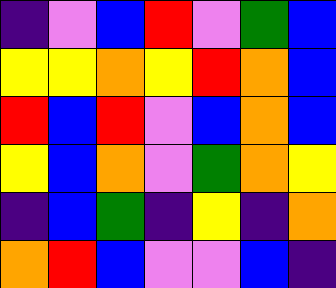[["indigo", "violet", "blue", "red", "violet", "green", "blue"], ["yellow", "yellow", "orange", "yellow", "red", "orange", "blue"], ["red", "blue", "red", "violet", "blue", "orange", "blue"], ["yellow", "blue", "orange", "violet", "green", "orange", "yellow"], ["indigo", "blue", "green", "indigo", "yellow", "indigo", "orange"], ["orange", "red", "blue", "violet", "violet", "blue", "indigo"]]